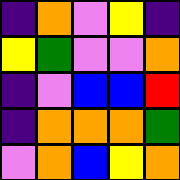[["indigo", "orange", "violet", "yellow", "indigo"], ["yellow", "green", "violet", "violet", "orange"], ["indigo", "violet", "blue", "blue", "red"], ["indigo", "orange", "orange", "orange", "green"], ["violet", "orange", "blue", "yellow", "orange"]]